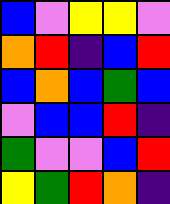[["blue", "violet", "yellow", "yellow", "violet"], ["orange", "red", "indigo", "blue", "red"], ["blue", "orange", "blue", "green", "blue"], ["violet", "blue", "blue", "red", "indigo"], ["green", "violet", "violet", "blue", "red"], ["yellow", "green", "red", "orange", "indigo"]]